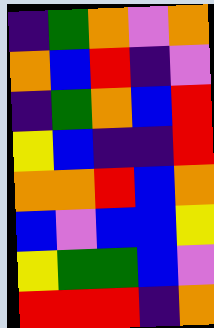[["indigo", "green", "orange", "violet", "orange"], ["orange", "blue", "red", "indigo", "violet"], ["indigo", "green", "orange", "blue", "red"], ["yellow", "blue", "indigo", "indigo", "red"], ["orange", "orange", "red", "blue", "orange"], ["blue", "violet", "blue", "blue", "yellow"], ["yellow", "green", "green", "blue", "violet"], ["red", "red", "red", "indigo", "orange"]]